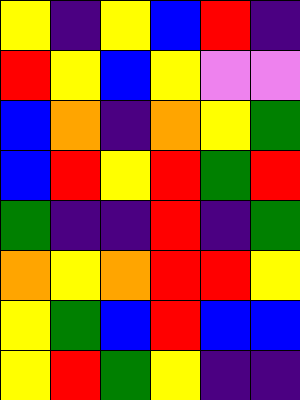[["yellow", "indigo", "yellow", "blue", "red", "indigo"], ["red", "yellow", "blue", "yellow", "violet", "violet"], ["blue", "orange", "indigo", "orange", "yellow", "green"], ["blue", "red", "yellow", "red", "green", "red"], ["green", "indigo", "indigo", "red", "indigo", "green"], ["orange", "yellow", "orange", "red", "red", "yellow"], ["yellow", "green", "blue", "red", "blue", "blue"], ["yellow", "red", "green", "yellow", "indigo", "indigo"]]